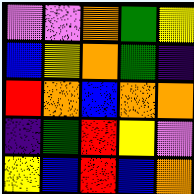[["violet", "violet", "orange", "green", "yellow"], ["blue", "yellow", "orange", "green", "indigo"], ["red", "orange", "blue", "orange", "orange"], ["indigo", "green", "red", "yellow", "violet"], ["yellow", "blue", "red", "blue", "orange"]]